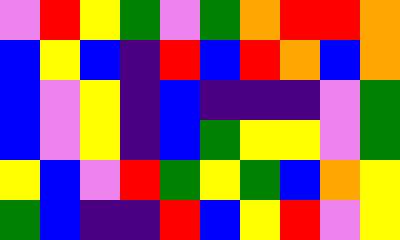[["violet", "red", "yellow", "green", "violet", "green", "orange", "red", "red", "orange"], ["blue", "yellow", "blue", "indigo", "red", "blue", "red", "orange", "blue", "orange"], ["blue", "violet", "yellow", "indigo", "blue", "indigo", "indigo", "indigo", "violet", "green"], ["blue", "violet", "yellow", "indigo", "blue", "green", "yellow", "yellow", "violet", "green"], ["yellow", "blue", "violet", "red", "green", "yellow", "green", "blue", "orange", "yellow"], ["green", "blue", "indigo", "indigo", "red", "blue", "yellow", "red", "violet", "yellow"]]